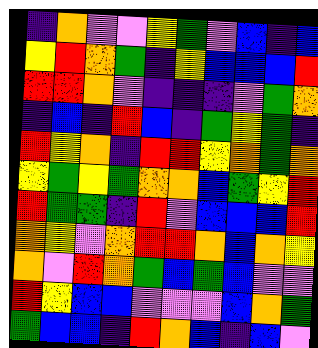[["indigo", "orange", "violet", "violet", "yellow", "green", "violet", "blue", "indigo", "blue"], ["yellow", "red", "orange", "green", "indigo", "yellow", "blue", "blue", "blue", "red"], ["red", "red", "orange", "violet", "indigo", "indigo", "indigo", "violet", "green", "orange"], ["indigo", "blue", "indigo", "red", "blue", "indigo", "green", "yellow", "green", "indigo"], ["red", "yellow", "orange", "indigo", "red", "red", "yellow", "orange", "green", "orange"], ["yellow", "green", "yellow", "green", "orange", "orange", "blue", "green", "yellow", "red"], ["red", "green", "green", "indigo", "red", "violet", "blue", "blue", "blue", "red"], ["orange", "yellow", "violet", "orange", "red", "red", "orange", "blue", "orange", "yellow"], ["orange", "violet", "red", "orange", "green", "blue", "green", "blue", "violet", "violet"], ["red", "yellow", "blue", "blue", "violet", "violet", "violet", "blue", "orange", "green"], ["green", "blue", "blue", "indigo", "red", "orange", "blue", "indigo", "blue", "violet"]]